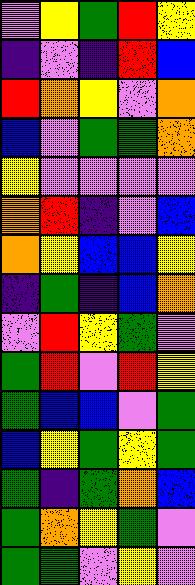[["violet", "yellow", "green", "red", "yellow"], ["indigo", "violet", "indigo", "red", "blue"], ["red", "orange", "yellow", "violet", "orange"], ["blue", "violet", "green", "green", "orange"], ["yellow", "violet", "violet", "violet", "violet"], ["orange", "red", "indigo", "violet", "blue"], ["orange", "yellow", "blue", "blue", "yellow"], ["indigo", "green", "indigo", "blue", "orange"], ["violet", "red", "yellow", "green", "violet"], ["green", "red", "violet", "red", "yellow"], ["green", "blue", "blue", "violet", "green"], ["blue", "yellow", "green", "yellow", "green"], ["green", "indigo", "green", "orange", "blue"], ["green", "orange", "yellow", "green", "violet"], ["green", "green", "violet", "yellow", "violet"]]